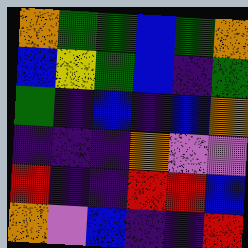[["orange", "green", "green", "blue", "green", "orange"], ["blue", "yellow", "green", "blue", "indigo", "green"], ["green", "indigo", "blue", "indigo", "blue", "orange"], ["indigo", "indigo", "indigo", "orange", "violet", "violet"], ["red", "indigo", "indigo", "red", "red", "blue"], ["orange", "violet", "blue", "indigo", "indigo", "red"]]